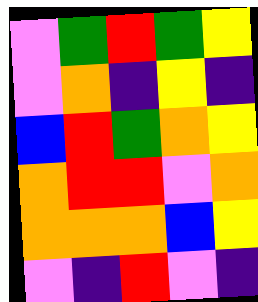[["violet", "green", "red", "green", "yellow"], ["violet", "orange", "indigo", "yellow", "indigo"], ["blue", "red", "green", "orange", "yellow"], ["orange", "red", "red", "violet", "orange"], ["orange", "orange", "orange", "blue", "yellow"], ["violet", "indigo", "red", "violet", "indigo"]]